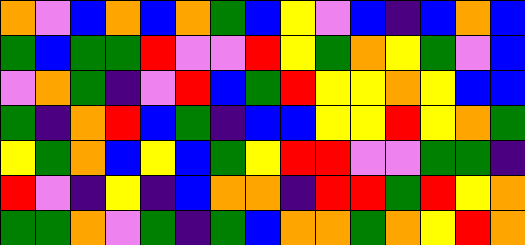[["orange", "violet", "blue", "orange", "blue", "orange", "green", "blue", "yellow", "violet", "blue", "indigo", "blue", "orange", "blue"], ["green", "blue", "green", "green", "red", "violet", "violet", "red", "yellow", "green", "orange", "yellow", "green", "violet", "blue"], ["violet", "orange", "green", "indigo", "violet", "red", "blue", "green", "red", "yellow", "yellow", "orange", "yellow", "blue", "blue"], ["green", "indigo", "orange", "red", "blue", "green", "indigo", "blue", "blue", "yellow", "yellow", "red", "yellow", "orange", "green"], ["yellow", "green", "orange", "blue", "yellow", "blue", "green", "yellow", "red", "red", "violet", "violet", "green", "green", "indigo"], ["red", "violet", "indigo", "yellow", "indigo", "blue", "orange", "orange", "indigo", "red", "red", "green", "red", "yellow", "orange"], ["green", "green", "orange", "violet", "green", "indigo", "green", "blue", "orange", "orange", "green", "orange", "yellow", "red", "orange"]]